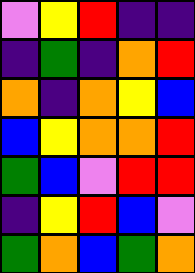[["violet", "yellow", "red", "indigo", "indigo"], ["indigo", "green", "indigo", "orange", "red"], ["orange", "indigo", "orange", "yellow", "blue"], ["blue", "yellow", "orange", "orange", "red"], ["green", "blue", "violet", "red", "red"], ["indigo", "yellow", "red", "blue", "violet"], ["green", "orange", "blue", "green", "orange"]]